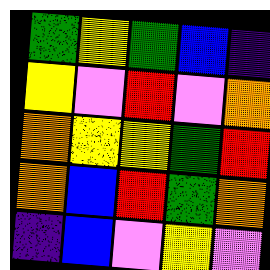[["green", "yellow", "green", "blue", "indigo"], ["yellow", "violet", "red", "violet", "orange"], ["orange", "yellow", "yellow", "green", "red"], ["orange", "blue", "red", "green", "orange"], ["indigo", "blue", "violet", "yellow", "violet"]]